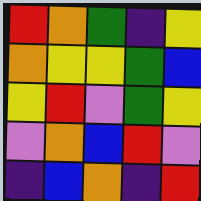[["red", "orange", "green", "indigo", "yellow"], ["orange", "yellow", "yellow", "green", "blue"], ["yellow", "red", "violet", "green", "yellow"], ["violet", "orange", "blue", "red", "violet"], ["indigo", "blue", "orange", "indigo", "red"]]